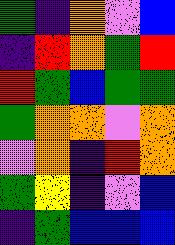[["green", "indigo", "orange", "violet", "blue"], ["indigo", "red", "orange", "green", "red"], ["red", "green", "blue", "green", "green"], ["green", "orange", "orange", "violet", "orange"], ["violet", "orange", "indigo", "red", "orange"], ["green", "yellow", "indigo", "violet", "blue"], ["indigo", "green", "blue", "blue", "blue"]]